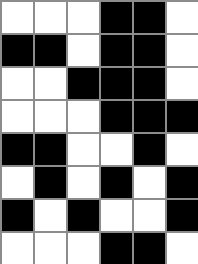[["white", "white", "white", "black", "black", "white"], ["black", "black", "white", "black", "black", "white"], ["white", "white", "black", "black", "black", "white"], ["white", "white", "white", "black", "black", "black"], ["black", "black", "white", "white", "black", "white"], ["white", "black", "white", "black", "white", "black"], ["black", "white", "black", "white", "white", "black"], ["white", "white", "white", "black", "black", "white"]]